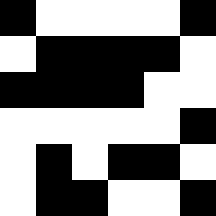[["black", "white", "white", "white", "white", "black"], ["white", "black", "black", "black", "black", "white"], ["black", "black", "black", "black", "white", "white"], ["white", "white", "white", "white", "white", "black"], ["white", "black", "white", "black", "black", "white"], ["white", "black", "black", "white", "white", "black"]]